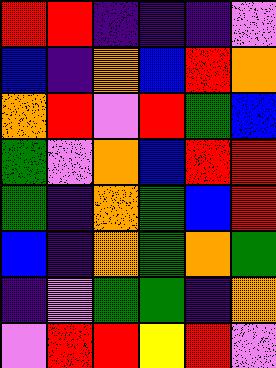[["red", "red", "indigo", "indigo", "indigo", "violet"], ["blue", "indigo", "orange", "blue", "red", "orange"], ["orange", "red", "violet", "red", "green", "blue"], ["green", "violet", "orange", "blue", "red", "red"], ["green", "indigo", "orange", "green", "blue", "red"], ["blue", "indigo", "orange", "green", "orange", "green"], ["indigo", "violet", "green", "green", "indigo", "orange"], ["violet", "red", "red", "yellow", "red", "violet"]]